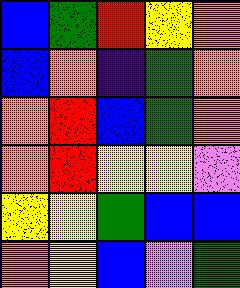[["blue", "green", "red", "yellow", "orange"], ["blue", "orange", "indigo", "green", "orange"], ["orange", "red", "blue", "green", "orange"], ["orange", "red", "yellow", "yellow", "violet"], ["yellow", "yellow", "green", "blue", "blue"], ["orange", "yellow", "blue", "violet", "green"]]